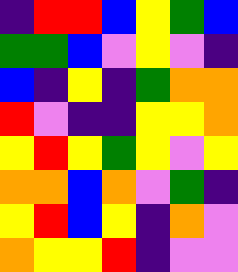[["indigo", "red", "red", "blue", "yellow", "green", "blue"], ["green", "green", "blue", "violet", "yellow", "violet", "indigo"], ["blue", "indigo", "yellow", "indigo", "green", "orange", "orange"], ["red", "violet", "indigo", "indigo", "yellow", "yellow", "orange"], ["yellow", "red", "yellow", "green", "yellow", "violet", "yellow"], ["orange", "orange", "blue", "orange", "violet", "green", "indigo"], ["yellow", "red", "blue", "yellow", "indigo", "orange", "violet"], ["orange", "yellow", "yellow", "red", "indigo", "violet", "violet"]]